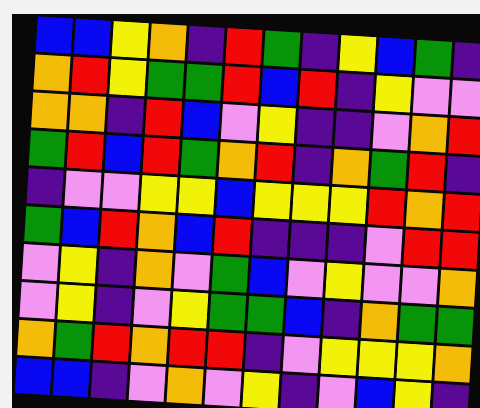[["blue", "blue", "yellow", "orange", "indigo", "red", "green", "indigo", "yellow", "blue", "green", "indigo"], ["orange", "red", "yellow", "green", "green", "red", "blue", "red", "indigo", "yellow", "violet", "violet"], ["orange", "orange", "indigo", "red", "blue", "violet", "yellow", "indigo", "indigo", "violet", "orange", "red"], ["green", "red", "blue", "red", "green", "orange", "red", "indigo", "orange", "green", "red", "indigo"], ["indigo", "violet", "violet", "yellow", "yellow", "blue", "yellow", "yellow", "yellow", "red", "orange", "red"], ["green", "blue", "red", "orange", "blue", "red", "indigo", "indigo", "indigo", "violet", "red", "red"], ["violet", "yellow", "indigo", "orange", "violet", "green", "blue", "violet", "yellow", "violet", "violet", "orange"], ["violet", "yellow", "indigo", "violet", "yellow", "green", "green", "blue", "indigo", "orange", "green", "green"], ["orange", "green", "red", "orange", "red", "red", "indigo", "violet", "yellow", "yellow", "yellow", "orange"], ["blue", "blue", "indigo", "violet", "orange", "violet", "yellow", "indigo", "violet", "blue", "yellow", "indigo"]]